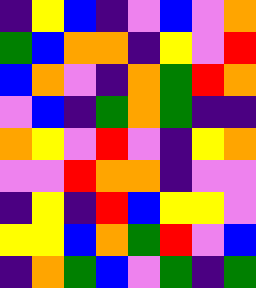[["indigo", "yellow", "blue", "indigo", "violet", "blue", "violet", "orange"], ["green", "blue", "orange", "orange", "indigo", "yellow", "violet", "red"], ["blue", "orange", "violet", "indigo", "orange", "green", "red", "orange"], ["violet", "blue", "indigo", "green", "orange", "green", "indigo", "indigo"], ["orange", "yellow", "violet", "red", "violet", "indigo", "yellow", "orange"], ["violet", "violet", "red", "orange", "orange", "indigo", "violet", "violet"], ["indigo", "yellow", "indigo", "red", "blue", "yellow", "yellow", "violet"], ["yellow", "yellow", "blue", "orange", "green", "red", "violet", "blue"], ["indigo", "orange", "green", "blue", "violet", "green", "indigo", "green"]]